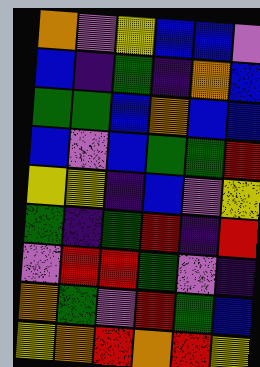[["orange", "violet", "yellow", "blue", "blue", "violet"], ["blue", "indigo", "green", "indigo", "orange", "blue"], ["green", "green", "blue", "orange", "blue", "blue"], ["blue", "violet", "blue", "green", "green", "red"], ["yellow", "yellow", "indigo", "blue", "violet", "yellow"], ["green", "indigo", "green", "red", "indigo", "red"], ["violet", "red", "red", "green", "violet", "indigo"], ["orange", "green", "violet", "red", "green", "blue"], ["yellow", "orange", "red", "orange", "red", "yellow"]]